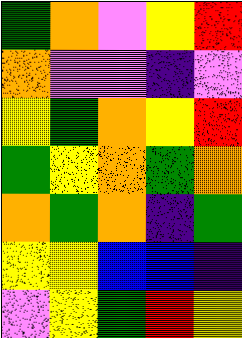[["green", "orange", "violet", "yellow", "red"], ["orange", "violet", "violet", "indigo", "violet"], ["yellow", "green", "orange", "yellow", "red"], ["green", "yellow", "orange", "green", "orange"], ["orange", "green", "orange", "indigo", "green"], ["yellow", "yellow", "blue", "blue", "indigo"], ["violet", "yellow", "green", "red", "yellow"]]